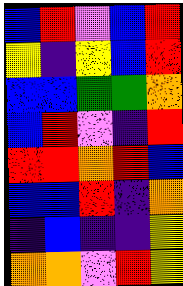[["blue", "red", "violet", "blue", "red"], ["yellow", "indigo", "yellow", "blue", "red"], ["blue", "blue", "green", "green", "orange"], ["blue", "red", "violet", "indigo", "red"], ["red", "red", "orange", "red", "blue"], ["blue", "blue", "red", "indigo", "orange"], ["indigo", "blue", "indigo", "indigo", "yellow"], ["orange", "orange", "violet", "red", "yellow"]]